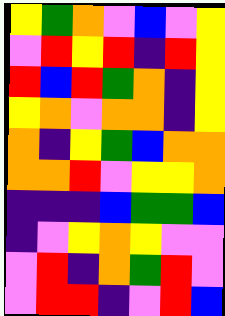[["yellow", "green", "orange", "violet", "blue", "violet", "yellow"], ["violet", "red", "yellow", "red", "indigo", "red", "yellow"], ["red", "blue", "red", "green", "orange", "indigo", "yellow"], ["yellow", "orange", "violet", "orange", "orange", "indigo", "yellow"], ["orange", "indigo", "yellow", "green", "blue", "orange", "orange"], ["orange", "orange", "red", "violet", "yellow", "yellow", "orange"], ["indigo", "indigo", "indigo", "blue", "green", "green", "blue"], ["indigo", "violet", "yellow", "orange", "yellow", "violet", "violet"], ["violet", "red", "indigo", "orange", "green", "red", "violet"], ["violet", "red", "red", "indigo", "violet", "red", "blue"]]